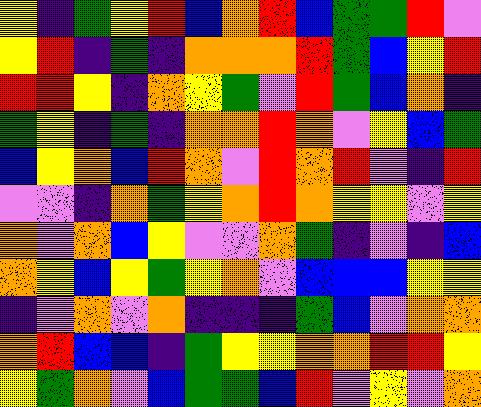[["yellow", "indigo", "green", "yellow", "red", "blue", "orange", "red", "blue", "green", "green", "red", "violet"], ["yellow", "red", "indigo", "green", "indigo", "orange", "orange", "orange", "red", "green", "blue", "yellow", "red"], ["red", "red", "yellow", "indigo", "orange", "yellow", "green", "violet", "red", "green", "blue", "orange", "indigo"], ["green", "yellow", "indigo", "green", "indigo", "orange", "orange", "red", "orange", "violet", "yellow", "blue", "green"], ["blue", "yellow", "orange", "blue", "red", "orange", "violet", "red", "orange", "red", "violet", "indigo", "red"], ["violet", "violet", "indigo", "orange", "green", "yellow", "orange", "red", "orange", "yellow", "yellow", "violet", "yellow"], ["orange", "violet", "orange", "blue", "yellow", "violet", "violet", "orange", "green", "indigo", "violet", "indigo", "blue"], ["orange", "yellow", "blue", "yellow", "green", "yellow", "orange", "violet", "blue", "blue", "blue", "yellow", "yellow"], ["indigo", "violet", "orange", "violet", "orange", "indigo", "indigo", "indigo", "green", "blue", "violet", "orange", "orange"], ["orange", "red", "blue", "blue", "indigo", "green", "yellow", "yellow", "orange", "orange", "red", "red", "yellow"], ["yellow", "green", "orange", "violet", "blue", "green", "green", "blue", "red", "violet", "yellow", "violet", "orange"]]